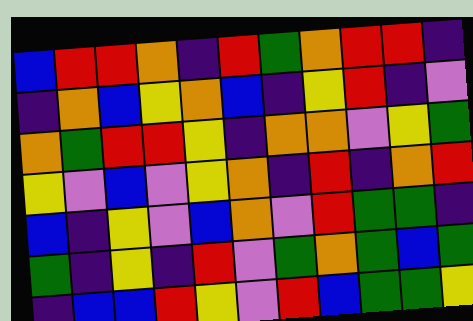[["blue", "red", "red", "orange", "indigo", "red", "green", "orange", "red", "red", "indigo"], ["indigo", "orange", "blue", "yellow", "orange", "blue", "indigo", "yellow", "red", "indigo", "violet"], ["orange", "green", "red", "red", "yellow", "indigo", "orange", "orange", "violet", "yellow", "green"], ["yellow", "violet", "blue", "violet", "yellow", "orange", "indigo", "red", "indigo", "orange", "red"], ["blue", "indigo", "yellow", "violet", "blue", "orange", "violet", "red", "green", "green", "indigo"], ["green", "indigo", "yellow", "indigo", "red", "violet", "green", "orange", "green", "blue", "green"], ["indigo", "blue", "blue", "red", "yellow", "violet", "red", "blue", "green", "green", "yellow"]]